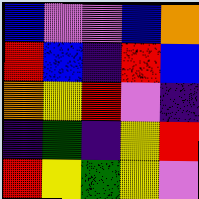[["blue", "violet", "violet", "blue", "orange"], ["red", "blue", "indigo", "red", "blue"], ["orange", "yellow", "red", "violet", "indigo"], ["indigo", "green", "indigo", "yellow", "red"], ["red", "yellow", "green", "yellow", "violet"]]